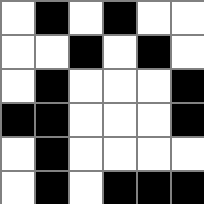[["white", "black", "white", "black", "white", "white"], ["white", "white", "black", "white", "black", "white"], ["white", "black", "white", "white", "white", "black"], ["black", "black", "white", "white", "white", "black"], ["white", "black", "white", "white", "white", "white"], ["white", "black", "white", "black", "black", "black"]]